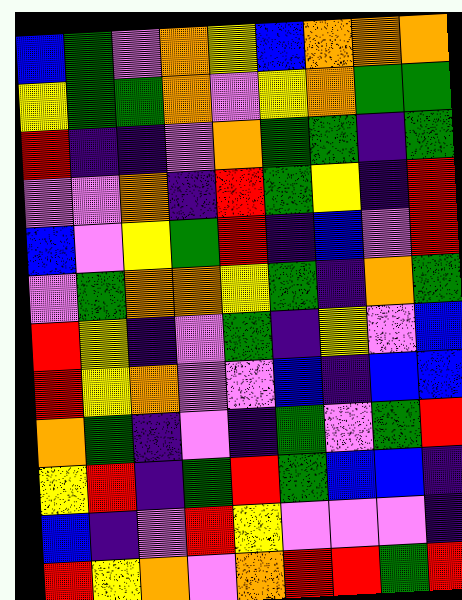[["blue", "green", "violet", "orange", "yellow", "blue", "orange", "orange", "orange"], ["yellow", "green", "green", "orange", "violet", "yellow", "orange", "green", "green"], ["red", "indigo", "indigo", "violet", "orange", "green", "green", "indigo", "green"], ["violet", "violet", "orange", "indigo", "red", "green", "yellow", "indigo", "red"], ["blue", "violet", "yellow", "green", "red", "indigo", "blue", "violet", "red"], ["violet", "green", "orange", "orange", "yellow", "green", "indigo", "orange", "green"], ["red", "yellow", "indigo", "violet", "green", "indigo", "yellow", "violet", "blue"], ["red", "yellow", "orange", "violet", "violet", "blue", "indigo", "blue", "blue"], ["orange", "green", "indigo", "violet", "indigo", "green", "violet", "green", "red"], ["yellow", "red", "indigo", "green", "red", "green", "blue", "blue", "indigo"], ["blue", "indigo", "violet", "red", "yellow", "violet", "violet", "violet", "indigo"], ["red", "yellow", "orange", "violet", "orange", "red", "red", "green", "red"]]